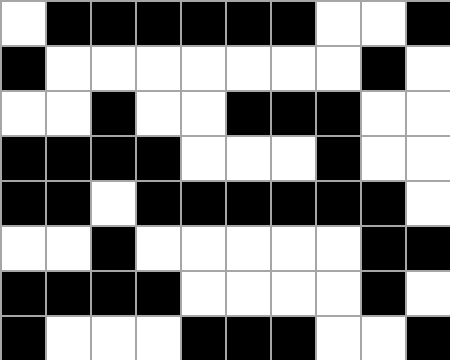[["white", "black", "black", "black", "black", "black", "black", "white", "white", "black"], ["black", "white", "white", "white", "white", "white", "white", "white", "black", "white"], ["white", "white", "black", "white", "white", "black", "black", "black", "white", "white"], ["black", "black", "black", "black", "white", "white", "white", "black", "white", "white"], ["black", "black", "white", "black", "black", "black", "black", "black", "black", "white"], ["white", "white", "black", "white", "white", "white", "white", "white", "black", "black"], ["black", "black", "black", "black", "white", "white", "white", "white", "black", "white"], ["black", "white", "white", "white", "black", "black", "black", "white", "white", "black"]]